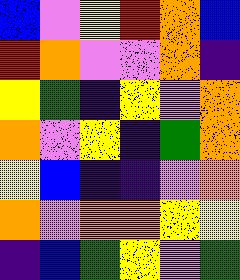[["blue", "violet", "yellow", "red", "orange", "blue"], ["red", "orange", "violet", "violet", "orange", "indigo"], ["yellow", "green", "indigo", "yellow", "violet", "orange"], ["orange", "violet", "yellow", "indigo", "green", "orange"], ["yellow", "blue", "indigo", "indigo", "violet", "orange"], ["orange", "violet", "orange", "orange", "yellow", "yellow"], ["indigo", "blue", "green", "yellow", "violet", "green"]]